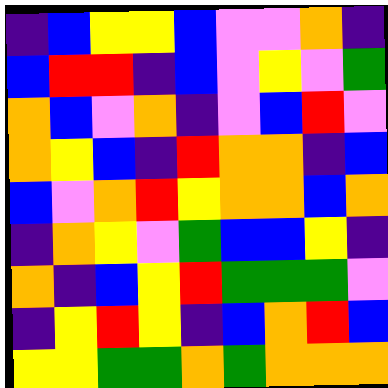[["indigo", "blue", "yellow", "yellow", "blue", "violet", "violet", "orange", "indigo"], ["blue", "red", "red", "indigo", "blue", "violet", "yellow", "violet", "green"], ["orange", "blue", "violet", "orange", "indigo", "violet", "blue", "red", "violet"], ["orange", "yellow", "blue", "indigo", "red", "orange", "orange", "indigo", "blue"], ["blue", "violet", "orange", "red", "yellow", "orange", "orange", "blue", "orange"], ["indigo", "orange", "yellow", "violet", "green", "blue", "blue", "yellow", "indigo"], ["orange", "indigo", "blue", "yellow", "red", "green", "green", "green", "violet"], ["indigo", "yellow", "red", "yellow", "indigo", "blue", "orange", "red", "blue"], ["yellow", "yellow", "green", "green", "orange", "green", "orange", "orange", "orange"]]